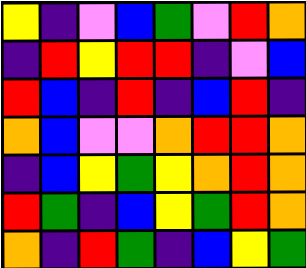[["yellow", "indigo", "violet", "blue", "green", "violet", "red", "orange"], ["indigo", "red", "yellow", "red", "red", "indigo", "violet", "blue"], ["red", "blue", "indigo", "red", "indigo", "blue", "red", "indigo"], ["orange", "blue", "violet", "violet", "orange", "red", "red", "orange"], ["indigo", "blue", "yellow", "green", "yellow", "orange", "red", "orange"], ["red", "green", "indigo", "blue", "yellow", "green", "red", "orange"], ["orange", "indigo", "red", "green", "indigo", "blue", "yellow", "green"]]